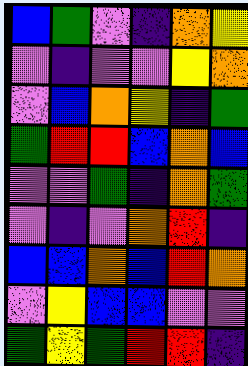[["blue", "green", "violet", "indigo", "orange", "yellow"], ["violet", "indigo", "violet", "violet", "yellow", "orange"], ["violet", "blue", "orange", "yellow", "indigo", "green"], ["green", "red", "red", "blue", "orange", "blue"], ["violet", "violet", "green", "indigo", "orange", "green"], ["violet", "indigo", "violet", "orange", "red", "indigo"], ["blue", "blue", "orange", "blue", "red", "orange"], ["violet", "yellow", "blue", "blue", "violet", "violet"], ["green", "yellow", "green", "red", "red", "indigo"]]